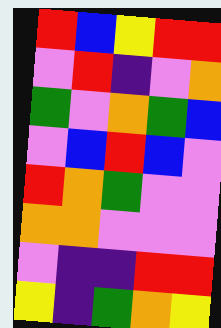[["red", "blue", "yellow", "red", "red"], ["violet", "red", "indigo", "violet", "orange"], ["green", "violet", "orange", "green", "blue"], ["violet", "blue", "red", "blue", "violet"], ["red", "orange", "green", "violet", "violet"], ["orange", "orange", "violet", "violet", "violet"], ["violet", "indigo", "indigo", "red", "red"], ["yellow", "indigo", "green", "orange", "yellow"]]